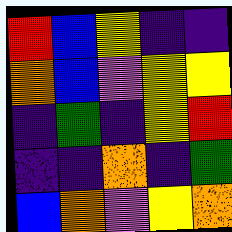[["red", "blue", "yellow", "indigo", "indigo"], ["orange", "blue", "violet", "yellow", "yellow"], ["indigo", "green", "indigo", "yellow", "red"], ["indigo", "indigo", "orange", "indigo", "green"], ["blue", "orange", "violet", "yellow", "orange"]]